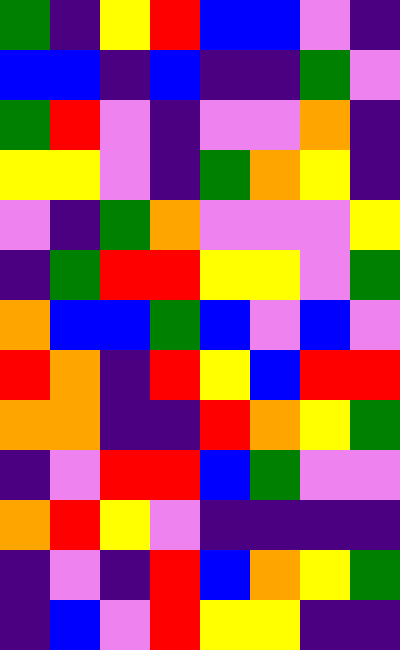[["green", "indigo", "yellow", "red", "blue", "blue", "violet", "indigo"], ["blue", "blue", "indigo", "blue", "indigo", "indigo", "green", "violet"], ["green", "red", "violet", "indigo", "violet", "violet", "orange", "indigo"], ["yellow", "yellow", "violet", "indigo", "green", "orange", "yellow", "indigo"], ["violet", "indigo", "green", "orange", "violet", "violet", "violet", "yellow"], ["indigo", "green", "red", "red", "yellow", "yellow", "violet", "green"], ["orange", "blue", "blue", "green", "blue", "violet", "blue", "violet"], ["red", "orange", "indigo", "red", "yellow", "blue", "red", "red"], ["orange", "orange", "indigo", "indigo", "red", "orange", "yellow", "green"], ["indigo", "violet", "red", "red", "blue", "green", "violet", "violet"], ["orange", "red", "yellow", "violet", "indigo", "indigo", "indigo", "indigo"], ["indigo", "violet", "indigo", "red", "blue", "orange", "yellow", "green"], ["indigo", "blue", "violet", "red", "yellow", "yellow", "indigo", "indigo"]]